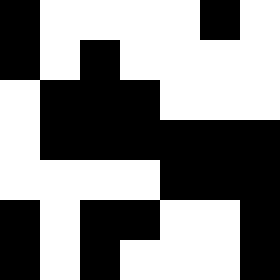[["black", "white", "white", "white", "white", "black", "white"], ["black", "white", "black", "white", "white", "white", "white"], ["white", "black", "black", "black", "white", "white", "white"], ["white", "black", "black", "black", "black", "black", "black"], ["white", "white", "white", "white", "black", "black", "black"], ["black", "white", "black", "black", "white", "white", "black"], ["black", "white", "black", "white", "white", "white", "black"]]